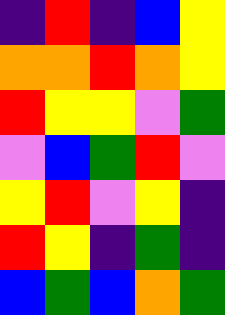[["indigo", "red", "indigo", "blue", "yellow"], ["orange", "orange", "red", "orange", "yellow"], ["red", "yellow", "yellow", "violet", "green"], ["violet", "blue", "green", "red", "violet"], ["yellow", "red", "violet", "yellow", "indigo"], ["red", "yellow", "indigo", "green", "indigo"], ["blue", "green", "blue", "orange", "green"]]